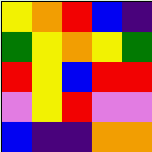[["yellow", "orange", "red", "blue", "indigo"], ["green", "yellow", "orange", "yellow", "green"], ["red", "yellow", "blue", "red", "red"], ["violet", "yellow", "red", "violet", "violet"], ["blue", "indigo", "indigo", "orange", "orange"]]